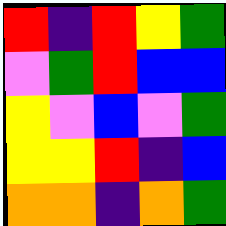[["red", "indigo", "red", "yellow", "green"], ["violet", "green", "red", "blue", "blue"], ["yellow", "violet", "blue", "violet", "green"], ["yellow", "yellow", "red", "indigo", "blue"], ["orange", "orange", "indigo", "orange", "green"]]